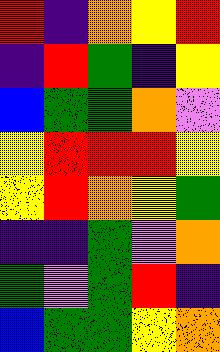[["red", "indigo", "orange", "yellow", "red"], ["indigo", "red", "green", "indigo", "yellow"], ["blue", "green", "green", "orange", "violet"], ["yellow", "red", "red", "red", "yellow"], ["yellow", "red", "orange", "yellow", "green"], ["indigo", "indigo", "green", "violet", "orange"], ["green", "violet", "green", "red", "indigo"], ["blue", "green", "green", "yellow", "orange"]]